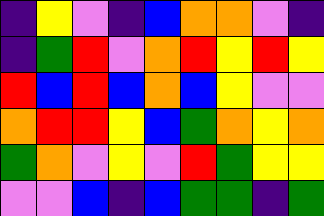[["indigo", "yellow", "violet", "indigo", "blue", "orange", "orange", "violet", "indigo"], ["indigo", "green", "red", "violet", "orange", "red", "yellow", "red", "yellow"], ["red", "blue", "red", "blue", "orange", "blue", "yellow", "violet", "violet"], ["orange", "red", "red", "yellow", "blue", "green", "orange", "yellow", "orange"], ["green", "orange", "violet", "yellow", "violet", "red", "green", "yellow", "yellow"], ["violet", "violet", "blue", "indigo", "blue", "green", "green", "indigo", "green"]]